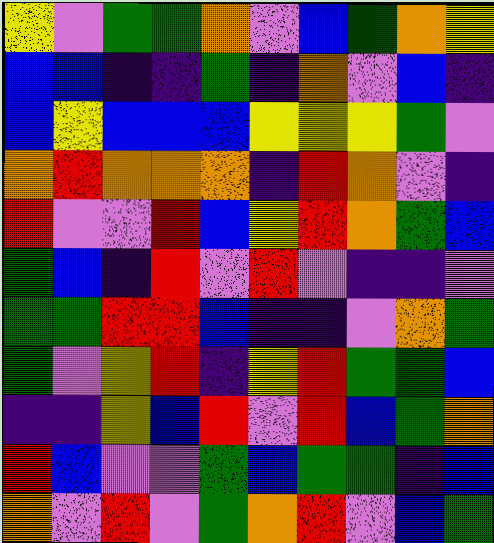[["yellow", "violet", "green", "green", "orange", "violet", "blue", "green", "orange", "yellow"], ["blue", "blue", "indigo", "indigo", "green", "indigo", "orange", "violet", "blue", "indigo"], ["blue", "yellow", "blue", "blue", "blue", "yellow", "yellow", "yellow", "green", "violet"], ["orange", "red", "orange", "orange", "orange", "indigo", "red", "orange", "violet", "indigo"], ["red", "violet", "violet", "red", "blue", "yellow", "red", "orange", "green", "blue"], ["green", "blue", "indigo", "red", "violet", "red", "violet", "indigo", "indigo", "violet"], ["green", "green", "red", "red", "blue", "indigo", "indigo", "violet", "orange", "green"], ["green", "violet", "yellow", "red", "indigo", "yellow", "red", "green", "green", "blue"], ["indigo", "indigo", "yellow", "blue", "red", "violet", "red", "blue", "green", "orange"], ["red", "blue", "violet", "violet", "green", "blue", "green", "green", "indigo", "blue"], ["orange", "violet", "red", "violet", "green", "orange", "red", "violet", "blue", "green"]]